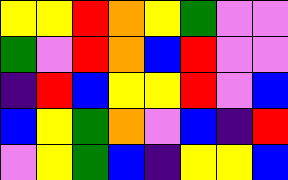[["yellow", "yellow", "red", "orange", "yellow", "green", "violet", "violet"], ["green", "violet", "red", "orange", "blue", "red", "violet", "violet"], ["indigo", "red", "blue", "yellow", "yellow", "red", "violet", "blue"], ["blue", "yellow", "green", "orange", "violet", "blue", "indigo", "red"], ["violet", "yellow", "green", "blue", "indigo", "yellow", "yellow", "blue"]]